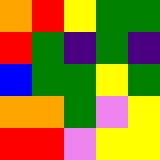[["orange", "red", "yellow", "green", "green"], ["red", "green", "indigo", "green", "indigo"], ["blue", "green", "green", "yellow", "green"], ["orange", "orange", "green", "violet", "yellow"], ["red", "red", "violet", "yellow", "yellow"]]